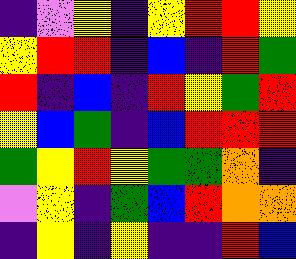[["indigo", "violet", "yellow", "indigo", "yellow", "red", "red", "yellow"], ["yellow", "red", "red", "indigo", "blue", "indigo", "red", "green"], ["red", "indigo", "blue", "indigo", "red", "yellow", "green", "red"], ["yellow", "blue", "green", "indigo", "blue", "red", "red", "red"], ["green", "yellow", "red", "yellow", "green", "green", "orange", "indigo"], ["violet", "yellow", "indigo", "green", "blue", "red", "orange", "orange"], ["indigo", "yellow", "indigo", "yellow", "indigo", "indigo", "red", "blue"]]